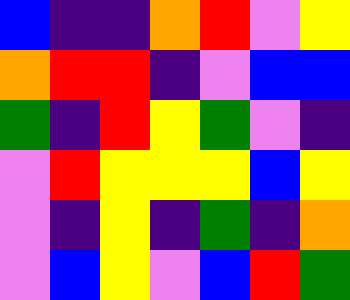[["blue", "indigo", "indigo", "orange", "red", "violet", "yellow"], ["orange", "red", "red", "indigo", "violet", "blue", "blue"], ["green", "indigo", "red", "yellow", "green", "violet", "indigo"], ["violet", "red", "yellow", "yellow", "yellow", "blue", "yellow"], ["violet", "indigo", "yellow", "indigo", "green", "indigo", "orange"], ["violet", "blue", "yellow", "violet", "blue", "red", "green"]]